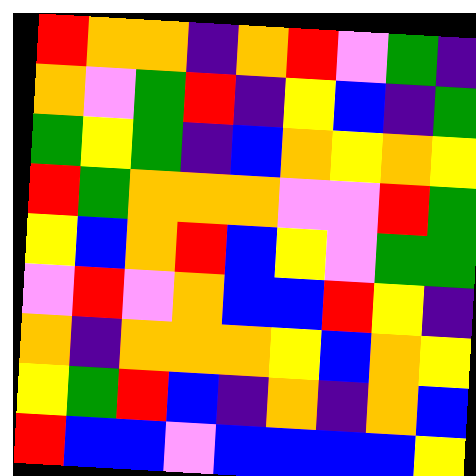[["red", "orange", "orange", "indigo", "orange", "red", "violet", "green", "indigo"], ["orange", "violet", "green", "red", "indigo", "yellow", "blue", "indigo", "green"], ["green", "yellow", "green", "indigo", "blue", "orange", "yellow", "orange", "yellow"], ["red", "green", "orange", "orange", "orange", "violet", "violet", "red", "green"], ["yellow", "blue", "orange", "red", "blue", "yellow", "violet", "green", "green"], ["violet", "red", "violet", "orange", "blue", "blue", "red", "yellow", "indigo"], ["orange", "indigo", "orange", "orange", "orange", "yellow", "blue", "orange", "yellow"], ["yellow", "green", "red", "blue", "indigo", "orange", "indigo", "orange", "blue"], ["red", "blue", "blue", "violet", "blue", "blue", "blue", "blue", "yellow"]]